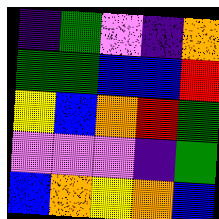[["indigo", "green", "violet", "indigo", "orange"], ["green", "green", "blue", "blue", "red"], ["yellow", "blue", "orange", "red", "green"], ["violet", "violet", "violet", "indigo", "green"], ["blue", "orange", "yellow", "orange", "blue"]]